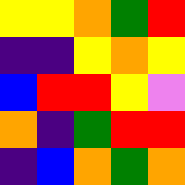[["yellow", "yellow", "orange", "green", "red"], ["indigo", "indigo", "yellow", "orange", "yellow"], ["blue", "red", "red", "yellow", "violet"], ["orange", "indigo", "green", "red", "red"], ["indigo", "blue", "orange", "green", "orange"]]